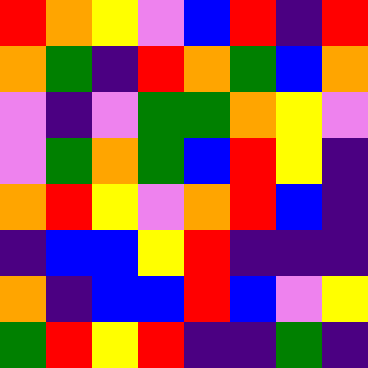[["red", "orange", "yellow", "violet", "blue", "red", "indigo", "red"], ["orange", "green", "indigo", "red", "orange", "green", "blue", "orange"], ["violet", "indigo", "violet", "green", "green", "orange", "yellow", "violet"], ["violet", "green", "orange", "green", "blue", "red", "yellow", "indigo"], ["orange", "red", "yellow", "violet", "orange", "red", "blue", "indigo"], ["indigo", "blue", "blue", "yellow", "red", "indigo", "indigo", "indigo"], ["orange", "indigo", "blue", "blue", "red", "blue", "violet", "yellow"], ["green", "red", "yellow", "red", "indigo", "indigo", "green", "indigo"]]